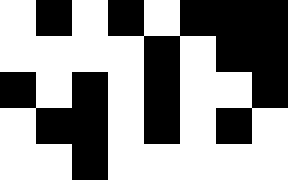[["white", "black", "white", "black", "white", "black", "black", "black"], ["white", "white", "white", "white", "black", "white", "black", "black"], ["black", "white", "black", "white", "black", "white", "white", "black"], ["white", "black", "black", "white", "black", "white", "black", "white"], ["white", "white", "black", "white", "white", "white", "white", "white"]]